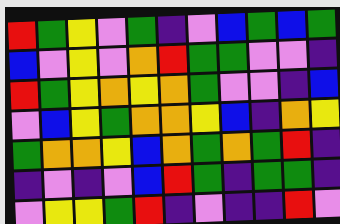[["red", "green", "yellow", "violet", "green", "indigo", "violet", "blue", "green", "blue", "green"], ["blue", "violet", "yellow", "violet", "orange", "red", "green", "green", "violet", "violet", "indigo"], ["red", "green", "yellow", "orange", "yellow", "orange", "green", "violet", "violet", "indigo", "blue"], ["violet", "blue", "yellow", "green", "orange", "orange", "yellow", "blue", "indigo", "orange", "yellow"], ["green", "orange", "orange", "yellow", "blue", "orange", "green", "orange", "green", "red", "indigo"], ["indigo", "violet", "indigo", "violet", "blue", "red", "green", "indigo", "green", "green", "indigo"], ["violet", "yellow", "yellow", "green", "red", "indigo", "violet", "indigo", "indigo", "red", "violet"]]